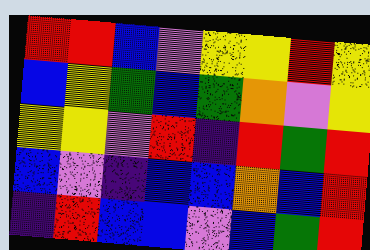[["red", "red", "blue", "violet", "yellow", "yellow", "red", "yellow"], ["blue", "yellow", "green", "blue", "green", "orange", "violet", "yellow"], ["yellow", "yellow", "violet", "red", "indigo", "red", "green", "red"], ["blue", "violet", "indigo", "blue", "blue", "orange", "blue", "red"], ["indigo", "red", "blue", "blue", "violet", "blue", "green", "red"]]